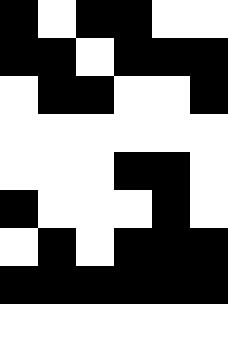[["black", "white", "black", "black", "white", "white"], ["black", "black", "white", "black", "black", "black"], ["white", "black", "black", "white", "white", "black"], ["white", "white", "white", "white", "white", "white"], ["white", "white", "white", "black", "black", "white"], ["black", "white", "white", "white", "black", "white"], ["white", "black", "white", "black", "black", "black"], ["black", "black", "black", "black", "black", "black"], ["white", "white", "white", "white", "white", "white"]]